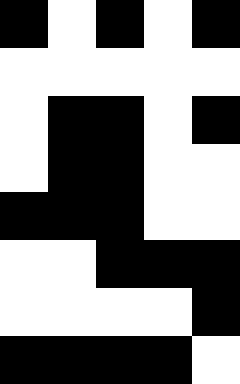[["black", "white", "black", "white", "black"], ["white", "white", "white", "white", "white"], ["white", "black", "black", "white", "black"], ["white", "black", "black", "white", "white"], ["black", "black", "black", "white", "white"], ["white", "white", "black", "black", "black"], ["white", "white", "white", "white", "black"], ["black", "black", "black", "black", "white"]]